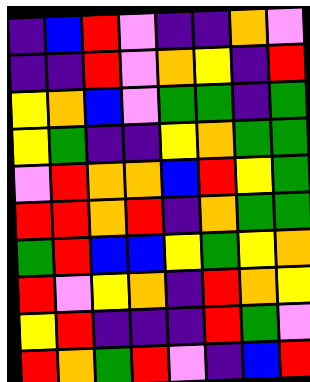[["indigo", "blue", "red", "violet", "indigo", "indigo", "orange", "violet"], ["indigo", "indigo", "red", "violet", "orange", "yellow", "indigo", "red"], ["yellow", "orange", "blue", "violet", "green", "green", "indigo", "green"], ["yellow", "green", "indigo", "indigo", "yellow", "orange", "green", "green"], ["violet", "red", "orange", "orange", "blue", "red", "yellow", "green"], ["red", "red", "orange", "red", "indigo", "orange", "green", "green"], ["green", "red", "blue", "blue", "yellow", "green", "yellow", "orange"], ["red", "violet", "yellow", "orange", "indigo", "red", "orange", "yellow"], ["yellow", "red", "indigo", "indigo", "indigo", "red", "green", "violet"], ["red", "orange", "green", "red", "violet", "indigo", "blue", "red"]]